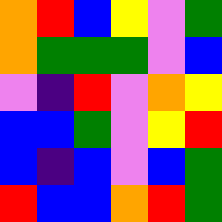[["orange", "red", "blue", "yellow", "violet", "green"], ["orange", "green", "green", "green", "violet", "blue"], ["violet", "indigo", "red", "violet", "orange", "yellow"], ["blue", "blue", "green", "violet", "yellow", "red"], ["blue", "indigo", "blue", "violet", "blue", "green"], ["red", "blue", "blue", "orange", "red", "green"]]